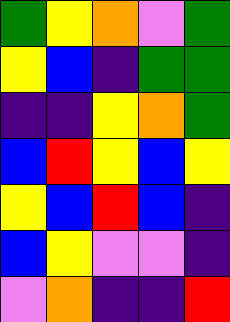[["green", "yellow", "orange", "violet", "green"], ["yellow", "blue", "indigo", "green", "green"], ["indigo", "indigo", "yellow", "orange", "green"], ["blue", "red", "yellow", "blue", "yellow"], ["yellow", "blue", "red", "blue", "indigo"], ["blue", "yellow", "violet", "violet", "indigo"], ["violet", "orange", "indigo", "indigo", "red"]]